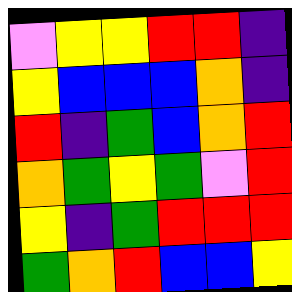[["violet", "yellow", "yellow", "red", "red", "indigo"], ["yellow", "blue", "blue", "blue", "orange", "indigo"], ["red", "indigo", "green", "blue", "orange", "red"], ["orange", "green", "yellow", "green", "violet", "red"], ["yellow", "indigo", "green", "red", "red", "red"], ["green", "orange", "red", "blue", "blue", "yellow"]]